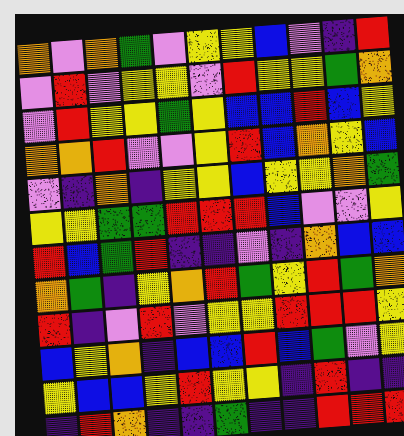[["orange", "violet", "orange", "green", "violet", "yellow", "yellow", "blue", "violet", "indigo", "red"], ["violet", "red", "violet", "yellow", "yellow", "violet", "red", "yellow", "yellow", "green", "orange"], ["violet", "red", "yellow", "yellow", "green", "yellow", "blue", "blue", "red", "blue", "yellow"], ["orange", "orange", "red", "violet", "violet", "yellow", "red", "blue", "orange", "yellow", "blue"], ["violet", "indigo", "orange", "indigo", "yellow", "yellow", "blue", "yellow", "yellow", "orange", "green"], ["yellow", "yellow", "green", "green", "red", "red", "red", "blue", "violet", "violet", "yellow"], ["red", "blue", "green", "red", "indigo", "indigo", "violet", "indigo", "orange", "blue", "blue"], ["orange", "green", "indigo", "yellow", "orange", "red", "green", "yellow", "red", "green", "orange"], ["red", "indigo", "violet", "red", "violet", "yellow", "yellow", "red", "red", "red", "yellow"], ["blue", "yellow", "orange", "indigo", "blue", "blue", "red", "blue", "green", "violet", "yellow"], ["yellow", "blue", "blue", "yellow", "red", "yellow", "yellow", "indigo", "red", "indigo", "indigo"], ["indigo", "red", "orange", "indigo", "indigo", "green", "indigo", "indigo", "red", "red", "red"]]